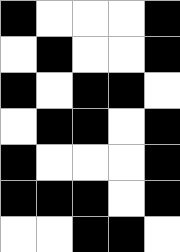[["black", "white", "white", "white", "black"], ["white", "black", "white", "white", "black"], ["black", "white", "black", "black", "white"], ["white", "black", "black", "white", "black"], ["black", "white", "white", "white", "black"], ["black", "black", "black", "white", "black"], ["white", "white", "black", "black", "white"]]